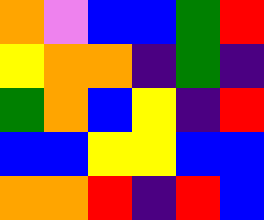[["orange", "violet", "blue", "blue", "green", "red"], ["yellow", "orange", "orange", "indigo", "green", "indigo"], ["green", "orange", "blue", "yellow", "indigo", "red"], ["blue", "blue", "yellow", "yellow", "blue", "blue"], ["orange", "orange", "red", "indigo", "red", "blue"]]